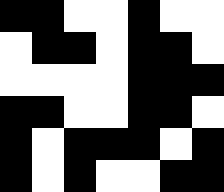[["black", "black", "white", "white", "black", "white", "white"], ["white", "black", "black", "white", "black", "black", "white"], ["white", "white", "white", "white", "black", "black", "black"], ["black", "black", "white", "white", "black", "black", "white"], ["black", "white", "black", "black", "black", "white", "black"], ["black", "white", "black", "white", "white", "black", "black"]]